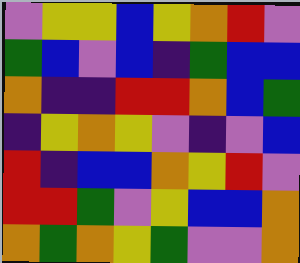[["violet", "yellow", "yellow", "blue", "yellow", "orange", "red", "violet"], ["green", "blue", "violet", "blue", "indigo", "green", "blue", "blue"], ["orange", "indigo", "indigo", "red", "red", "orange", "blue", "green"], ["indigo", "yellow", "orange", "yellow", "violet", "indigo", "violet", "blue"], ["red", "indigo", "blue", "blue", "orange", "yellow", "red", "violet"], ["red", "red", "green", "violet", "yellow", "blue", "blue", "orange"], ["orange", "green", "orange", "yellow", "green", "violet", "violet", "orange"]]